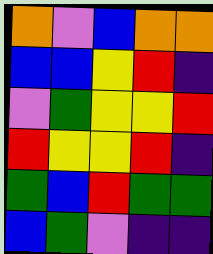[["orange", "violet", "blue", "orange", "orange"], ["blue", "blue", "yellow", "red", "indigo"], ["violet", "green", "yellow", "yellow", "red"], ["red", "yellow", "yellow", "red", "indigo"], ["green", "blue", "red", "green", "green"], ["blue", "green", "violet", "indigo", "indigo"]]